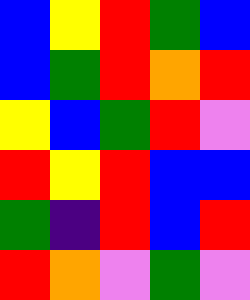[["blue", "yellow", "red", "green", "blue"], ["blue", "green", "red", "orange", "red"], ["yellow", "blue", "green", "red", "violet"], ["red", "yellow", "red", "blue", "blue"], ["green", "indigo", "red", "blue", "red"], ["red", "orange", "violet", "green", "violet"]]